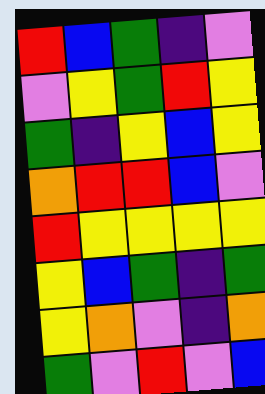[["red", "blue", "green", "indigo", "violet"], ["violet", "yellow", "green", "red", "yellow"], ["green", "indigo", "yellow", "blue", "yellow"], ["orange", "red", "red", "blue", "violet"], ["red", "yellow", "yellow", "yellow", "yellow"], ["yellow", "blue", "green", "indigo", "green"], ["yellow", "orange", "violet", "indigo", "orange"], ["green", "violet", "red", "violet", "blue"]]